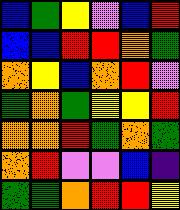[["blue", "green", "yellow", "violet", "blue", "red"], ["blue", "blue", "red", "red", "orange", "green"], ["orange", "yellow", "blue", "orange", "red", "violet"], ["green", "orange", "green", "yellow", "yellow", "red"], ["orange", "orange", "red", "green", "orange", "green"], ["orange", "red", "violet", "violet", "blue", "indigo"], ["green", "green", "orange", "red", "red", "yellow"]]